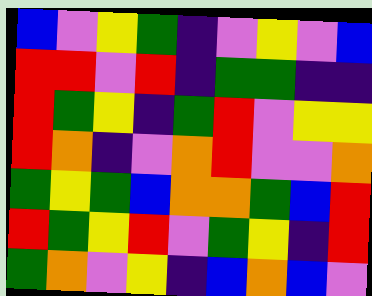[["blue", "violet", "yellow", "green", "indigo", "violet", "yellow", "violet", "blue"], ["red", "red", "violet", "red", "indigo", "green", "green", "indigo", "indigo"], ["red", "green", "yellow", "indigo", "green", "red", "violet", "yellow", "yellow"], ["red", "orange", "indigo", "violet", "orange", "red", "violet", "violet", "orange"], ["green", "yellow", "green", "blue", "orange", "orange", "green", "blue", "red"], ["red", "green", "yellow", "red", "violet", "green", "yellow", "indigo", "red"], ["green", "orange", "violet", "yellow", "indigo", "blue", "orange", "blue", "violet"]]